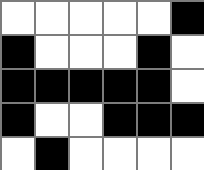[["white", "white", "white", "white", "white", "black"], ["black", "white", "white", "white", "black", "white"], ["black", "black", "black", "black", "black", "white"], ["black", "white", "white", "black", "black", "black"], ["white", "black", "white", "white", "white", "white"]]